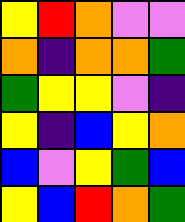[["yellow", "red", "orange", "violet", "violet"], ["orange", "indigo", "orange", "orange", "green"], ["green", "yellow", "yellow", "violet", "indigo"], ["yellow", "indigo", "blue", "yellow", "orange"], ["blue", "violet", "yellow", "green", "blue"], ["yellow", "blue", "red", "orange", "green"]]